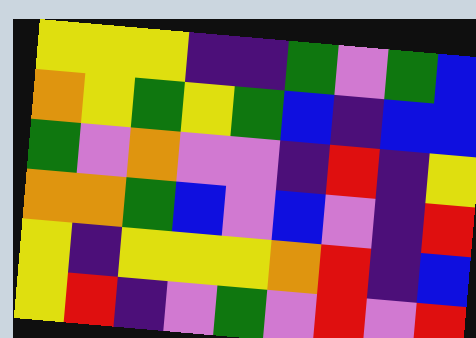[["yellow", "yellow", "yellow", "indigo", "indigo", "green", "violet", "green", "blue"], ["orange", "yellow", "green", "yellow", "green", "blue", "indigo", "blue", "blue"], ["green", "violet", "orange", "violet", "violet", "indigo", "red", "indigo", "yellow"], ["orange", "orange", "green", "blue", "violet", "blue", "violet", "indigo", "red"], ["yellow", "indigo", "yellow", "yellow", "yellow", "orange", "red", "indigo", "blue"], ["yellow", "red", "indigo", "violet", "green", "violet", "red", "violet", "red"]]